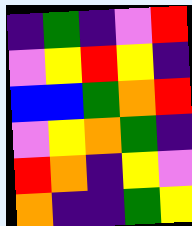[["indigo", "green", "indigo", "violet", "red"], ["violet", "yellow", "red", "yellow", "indigo"], ["blue", "blue", "green", "orange", "red"], ["violet", "yellow", "orange", "green", "indigo"], ["red", "orange", "indigo", "yellow", "violet"], ["orange", "indigo", "indigo", "green", "yellow"]]